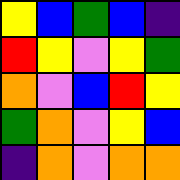[["yellow", "blue", "green", "blue", "indigo"], ["red", "yellow", "violet", "yellow", "green"], ["orange", "violet", "blue", "red", "yellow"], ["green", "orange", "violet", "yellow", "blue"], ["indigo", "orange", "violet", "orange", "orange"]]